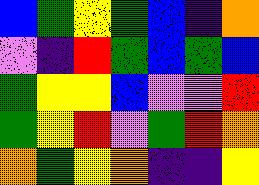[["blue", "green", "yellow", "green", "blue", "indigo", "orange"], ["violet", "indigo", "red", "green", "blue", "green", "blue"], ["green", "yellow", "yellow", "blue", "violet", "violet", "red"], ["green", "yellow", "red", "violet", "green", "red", "orange"], ["orange", "green", "yellow", "orange", "indigo", "indigo", "yellow"]]